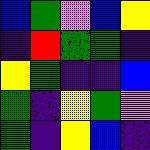[["blue", "green", "violet", "blue", "yellow"], ["indigo", "red", "green", "green", "indigo"], ["yellow", "green", "indigo", "indigo", "blue"], ["green", "indigo", "yellow", "green", "violet"], ["green", "indigo", "yellow", "blue", "indigo"]]